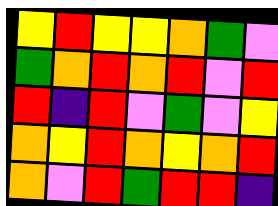[["yellow", "red", "yellow", "yellow", "orange", "green", "violet"], ["green", "orange", "red", "orange", "red", "violet", "red"], ["red", "indigo", "red", "violet", "green", "violet", "yellow"], ["orange", "yellow", "red", "orange", "yellow", "orange", "red"], ["orange", "violet", "red", "green", "red", "red", "indigo"]]